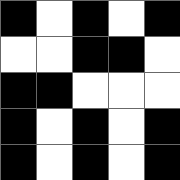[["black", "white", "black", "white", "black"], ["white", "white", "black", "black", "white"], ["black", "black", "white", "white", "white"], ["black", "white", "black", "white", "black"], ["black", "white", "black", "white", "black"]]